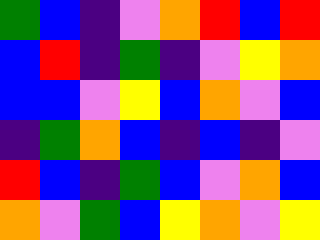[["green", "blue", "indigo", "violet", "orange", "red", "blue", "red"], ["blue", "red", "indigo", "green", "indigo", "violet", "yellow", "orange"], ["blue", "blue", "violet", "yellow", "blue", "orange", "violet", "blue"], ["indigo", "green", "orange", "blue", "indigo", "blue", "indigo", "violet"], ["red", "blue", "indigo", "green", "blue", "violet", "orange", "blue"], ["orange", "violet", "green", "blue", "yellow", "orange", "violet", "yellow"]]